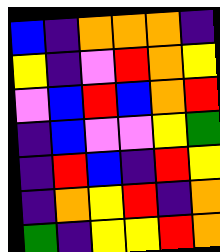[["blue", "indigo", "orange", "orange", "orange", "indigo"], ["yellow", "indigo", "violet", "red", "orange", "yellow"], ["violet", "blue", "red", "blue", "orange", "red"], ["indigo", "blue", "violet", "violet", "yellow", "green"], ["indigo", "red", "blue", "indigo", "red", "yellow"], ["indigo", "orange", "yellow", "red", "indigo", "orange"], ["green", "indigo", "yellow", "yellow", "red", "orange"]]